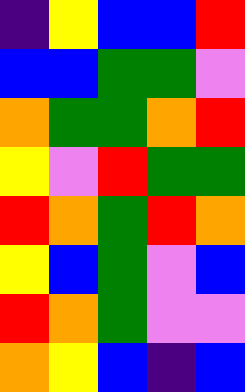[["indigo", "yellow", "blue", "blue", "red"], ["blue", "blue", "green", "green", "violet"], ["orange", "green", "green", "orange", "red"], ["yellow", "violet", "red", "green", "green"], ["red", "orange", "green", "red", "orange"], ["yellow", "blue", "green", "violet", "blue"], ["red", "orange", "green", "violet", "violet"], ["orange", "yellow", "blue", "indigo", "blue"]]